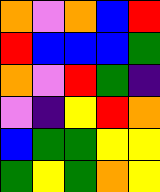[["orange", "violet", "orange", "blue", "red"], ["red", "blue", "blue", "blue", "green"], ["orange", "violet", "red", "green", "indigo"], ["violet", "indigo", "yellow", "red", "orange"], ["blue", "green", "green", "yellow", "yellow"], ["green", "yellow", "green", "orange", "yellow"]]